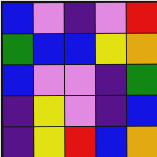[["blue", "violet", "indigo", "violet", "red"], ["green", "blue", "blue", "yellow", "orange"], ["blue", "violet", "violet", "indigo", "green"], ["indigo", "yellow", "violet", "indigo", "blue"], ["indigo", "yellow", "red", "blue", "orange"]]